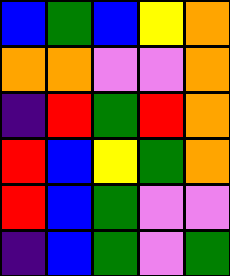[["blue", "green", "blue", "yellow", "orange"], ["orange", "orange", "violet", "violet", "orange"], ["indigo", "red", "green", "red", "orange"], ["red", "blue", "yellow", "green", "orange"], ["red", "blue", "green", "violet", "violet"], ["indigo", "blue", "green", "violet", "green"]]